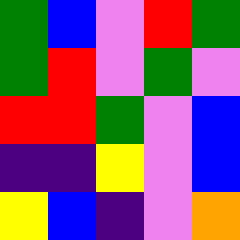[["green", "blue", "violet", "red", "green"], ["green", "red", "violet", "green", "violet"], ["red", "red", "green", "violet", "blue"], ["indigo", "indigo", "yellow", "violet", "blue"], ["yellow", "blue", "indigo", "violet", "orange"]]